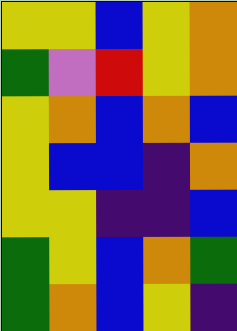[["yellow", "yellow", "blue", "yellow", "orange"], ["green", "violet", "red", "yellow", "orange"], ["yellow", "orange", "blue", "orange", "blue"], ["yellow", "blue", "blue", "indigo", "orange"], ["yellow", "yellow", "indigo", "indigo", "blue"], ["green", "yellow", "blue", "orange", "green"], ["green", "orange", "blue", "yellow", "indigo"]]